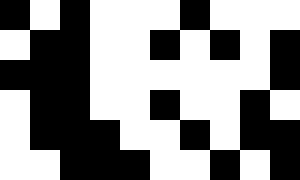[["black", "white", "black", "white", "white", "white", "black", "white", "white", "white"], ["white", "black", "black", "white", "white", "black", "white", "black", "white", "black"], ["black", "black", "black", "white", "white", "white", "white", "white", "white", "black"], ["white", "black", "black", "white", "white", "black", "white", "white", "black", "white"], ["white", "black", "black", "black", "white", "white", "black", "white", "black", "black"], ["white", "white", "black", "black", "black", "white", "white", "black", "white", "black"]]